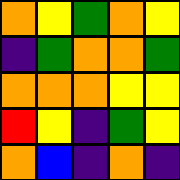[["orange", "yellow", "green", "orange", "yellow"], ["indigo", "green", "orange", "orange", "green"], ["orange", "orange", "orange", "yellow", "yellow"], ["red", "yellow", "indigo", "green", "yellow"], ["orange", "blue", "indigo", "orange", "indigo"]]